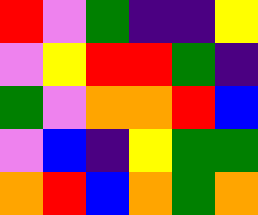[["red", "violet", "green", "indigo", "indigo", "yellow"], ["violet", "yellow", "red", "red", "green", "indigo"], ["green", "violet", "orange", "orange", "red", "blue"], ["violet", "blue", "indigo", "yellow", "green", "green"], ["orange", "red", "blue", "orange", "green", "orange"]]